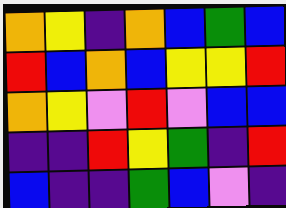[["orange", "yellow", "indigo", "orange", "blue", "green", "blue"], ["red", "blue", "orange", "blue", "yellow", "yellow", "red"], ["orange", "yellow", "violet", "red", "violet", "blue", "blue"], ["indigo", "indigo", "red", "yellow", "green", "indigo", "red"], ["blue", "indigo", "indigo", "green", "blue", "violet", "indigo"]]